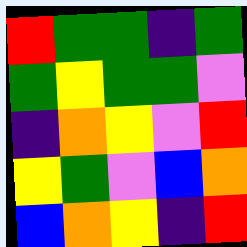[["red", "green", "green", "indigo", "green"], ["green", "yellow", "green", "green", "violet"], ["indigo", "orange", "yellow", "violet", "red"], ["yellow", "green", "violet", "blue", "orange"], ["blue", "orange", "yellow", "indigo", "red"]]